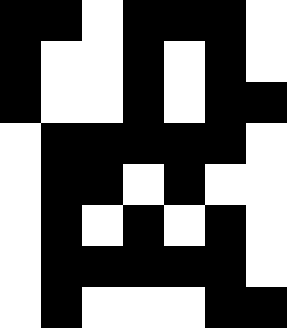[["black", "black", "white", "black", "black", "black", "white"], ["black", "white", "white", "black", "white", "black", "white"], ["black", "white", "white", "black", "white", "black", "black"], ["white", "black", "black", "black", "black", "black", "white"], ["white", "black", "black", "white", "black", "white", "white"], ["white", "black", "white", "black", "white", "black", "white"], ["white", "black", "black", "black", "black", "black", "white"], ["white", "black", "white", "white", "white", "black", "black"]]